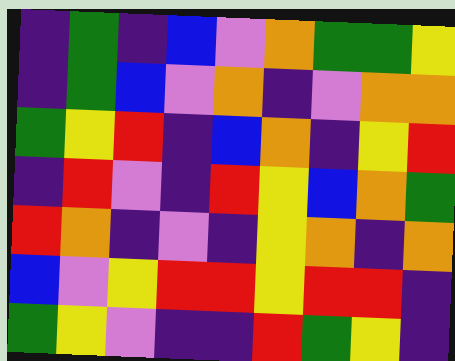[["indigo", "green", "indigo", "blue", "violet", "orange", "green", "green", "yellow"], ["indigo", "green", "blue", "violet", "orange", "indigo", "violet", "orange", "orange"], ["green", "yellow", "red", "indigo", "blue", "orange", "indigo", "yellow", "red"], ["indigo", "red", "violet", "indigo", "red", "yellow", "blue", "orange", "green"], ["red", "orange", "indigo", "violet", "indigo", "yellow", "orange", "indigo", "orange"], ["blue", "violet", "yellow", "red", "red", "yellow", "red", "red", "indigo"], ["green", "yellow", "violet", "indigo", "indigo", "red", "green", "yellow", "indigo"]]